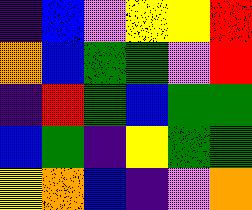[["indigo", "blue", "violet", "yellow", "yellow", "red"], ["orange", "blue", "green", "green", "violet", "red"], ["indigo", "red", "green", "blue", "green", "green"], ["blue", "green", "indigo", "yellow", "green", "green"], ["yellow", "orange", "blue", "indigo", "violet", "orange"]]